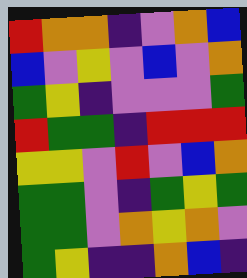[["red", "orange", "orange", "indigo", "violet", "orange", "blue"], ["blue", "violet", "yellow", "violet", "blue", "violet", "orange"], ["green", "yellow", "indigo", "violet", "violet", "violet", "green"], ["red", "green", "green", "indigo", "red", "red", "red"], ["yellow", "yellow", "violet", "red", "violet", "blue", "orange"], ["green", "green", "violet", "indigo", "green", "yellow", "green"], ["green", "green", "violet", "orange", "yellow", "orange", "violet"], ["green", "yellow", "indigo", "indigo", "orange", "blue", "indigo"]]